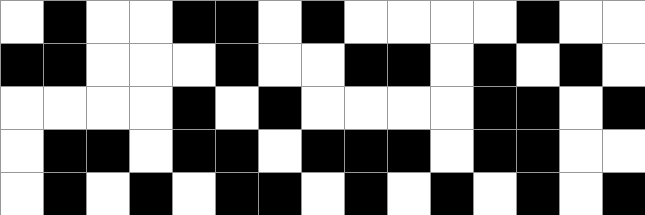[["white", "black", "white", "white", "black", "black", "white", "black", "white", "white", "white", "white", "black", "white", "white"], ["black", "black", "white", "white", "white", "black", "white", "white", "black", "black", "white", "black", "white", "black", "white"], ["white", "white", "white", "white", "black", "white", "black", "white", "white", "white", "white", "black", "black", "white", "black"], ["white", "black", "black", "white", "black", "black", "white", "black", "black", "black", "white", "black", "black", "white", "white"], ["white", "black", "white", "black", "white", "black", "black", "white", "black", "white", "black", "white", "black", "white", "black"]]